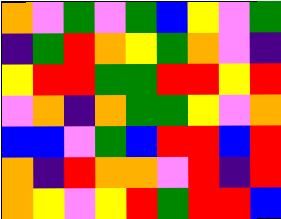[["orange", "violet", "green", "violet", "green", "blue", "yellow", "violet", "green"], ["indigo", "green", "red", "orange", "yellow", "green", "orange", "violet", "indigo"], ["yellow", "red", "red", "green", "green", "red", "red", "yellow", "red"], ["violet", "orange", "indigo", "orange", "green", "green", "yellow", "violet", "orange"], ["blue", "blue", "violet", "green", "blue", "red", "red", "blue", "red"], ["orange", "indigo", "red", "orange", "orange", "violet", "red", "indigo", "red"], ["orange", "yellow", "violet", "yellow", "red", "green", "red", "red", "blue"]]